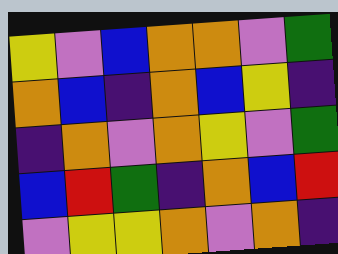[["yellow", "violet", "blue", "orange", "orange", "violet", "green"], ["orange", "blue", "indigo", "orange", "blue", "yellow", "indigo"], ["indigo", "orange", "violet", "orange", "yellow", "violet", "green"], ["blue", "red", "green", "indigo", "orange", "blue", "red"], ["violet", "yellow", "yellow", "orange", "violet", "orange", "indigo"]]